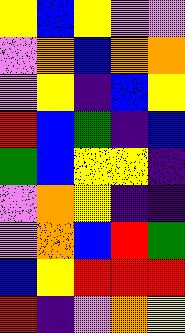[["yellow", "blue", "yellow", "violet", "violet"], ["violet", "orange", "blue", "orange", "orange"], ["violet", "yellow", "indigo", "blue", "yellow"], ["red", "blue", "green", "indigo", "blue"], ["green", "blue", "yellow", "yellow", "indigo"], ["violet", "orange", "yellow", "indigo", "indigo"], ["violet", "orange", "blue", "red", "green"], ["blue", "yellow", "red", "red", "red"], ["red", "indigo", "violet", "orange", "yellow"]]